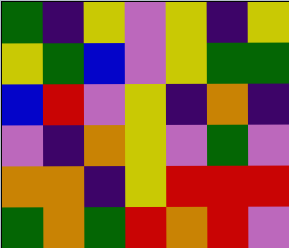[["green", "indigo", "yellow", "violet", "yellow", "indigo", "yellow"], ["yellow", "green", "blue", "violet", "yellow", "green", "green"], ["blue", "red", "violet", "yellow", "indigo", "orange", "indigo"], ["violet", "indigo", "orange", "yellow", "violet", "green", "violet"], ["orange", "orange", "indigo", "yellow", "red", "red", "red"], ["green", "orange", "green", "red", "orange", "red", "violet"]]